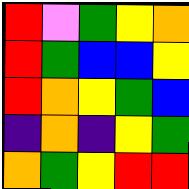[["red", "violet", "green", "yellow", "orange"], ["red", "green", "blue", "blue", "yellow"], ["red", "orange", "yellow", "green", "blue"], ["indigo", "orange", "indigo", "yellow", "green"], ["orange", "green", "yellow", "red", "red"]]